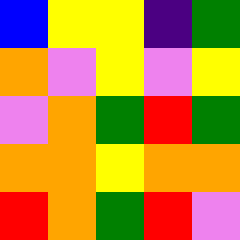[["blue", "yellow", "yellow", "indigo", "green"], ["orange", "violet", "yellow", "violet", "yellow"], ["violet", "orange", "green", "red", "green"], ["orange", "orange", "yellow", "orange", "orange"], ["red", "orange", "green", "red", "violet"]]